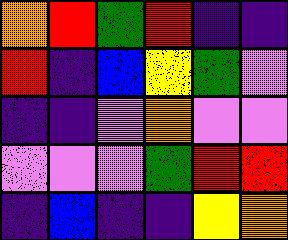[["orange", "red", "green", "red", "indigo", "indigo"], ["red", "indigo", "blue", "yellow", "green", "violet"], ["indigo", "indigo", "violet", "orange", "violet", "violet"], ["violet", "violet", "violet", "green", "red", "red"], ["indigo", "blue", "indigo", "indigo", "yellow", "orange"]]